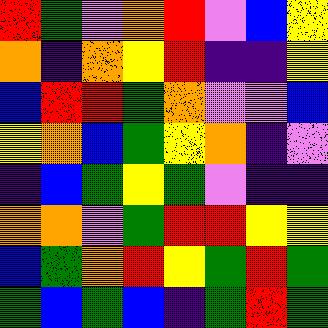[["red", "green", "violet", "orange", "red", "violet", "blue", "yellow"], ["orange", "indigo", "orange", "yellow", "red", "indigo", "indigo", "yellow"], ["blue", "red", "red", "green", "orange", "violet", "violet", "blue"], ["yellow", "orange", "blue", "green", "yellow", "orange", "indigo", "violet"], ["indigo", "blue", "green", "yellow", "green", "violet", "indigo", "indigo"], ["orange", "orange", "violet", "green", "red", "red", "yellow", "yellow"], ["blue", "green", "orange", "red", "yellow", "green", "red", "green"], ["green", "blue", "green", "blue", "indigo", "green", "red", "green"]]